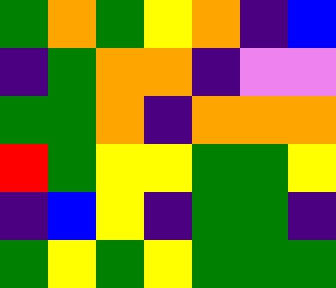[["green", "orange", "green", "yellow", "orange", "indigo", "blue"], ["indigo", "green", "orange", "orange", "indigo", "violet", "violet"], ["green", "green", "orange", "indigo", "orange", "orange", "orange"], ["red", "green", "yellow", "yellow", "green", "green", "yellow"], ["indigo", "blue", "yellow", "indigo", "green", "green", "indigo"], ["green", "yellow", "green", "yellow", "green", "green", "green"]]